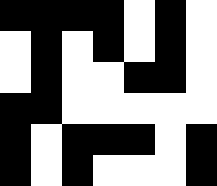[["black", "black", "black", "black", "white", "black", "white"], ["white", "black", "white", "black", "white", "black", "white"], ["white", "black", "white", "white", "black", "black", "white"], ["black", "black", "white", "white", "white", "white", "white"], ["black", "white", "black", "black", "black", "white", "black"], ["black", "white", "black", "white", "white", "white", "black"]]